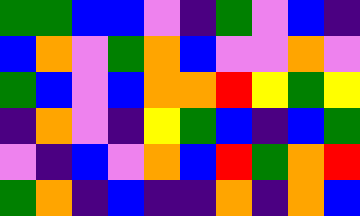[["green", "green", "blue", "blue", "violet", "indigo", "green", "violet", "blue", "indigo"], ["blue", "orange", "violet", "green", "orange", "blue", "violet", "violet", "orange", "violet"], ["green", "blue", "violet", "blue", "orange", "orange", "red", "yellow", "green", "yellow"], ["indigo", "orange", "violet", "indigo", "yellow", "green", "blue", "indigo", "blue", "green"], ["violet", "indigo", "blue", "violet", "orange", "blue", "red", "green", "orange", "red"], ["green", "orange", "indigo", "blue", "indigo", "indigo", "orange", "indigo", "orange", "blue"]]